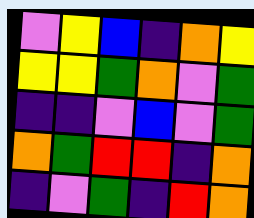[["violet", "yellow", "blue", "indigo", "orange", "yellow"], ["yellow", "yellow", "green", "orange", "violet", "green"], ["indigo", "indigo", "violet", "blue", "violet", "green"], ["orange", "green", "red", "red", "indigo", "orange"], ["indigo", "violet", "green", "indigo", "red", "orange"]]